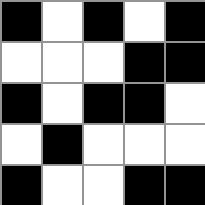[["black", "white", "black", "white", "black"], ["white", "white", "white", "black", "black"], ["black", "white", "black", "black", "white"], ["white", "black", "white", "white", "white"], ["black", "white", "white", "black", "black"]]